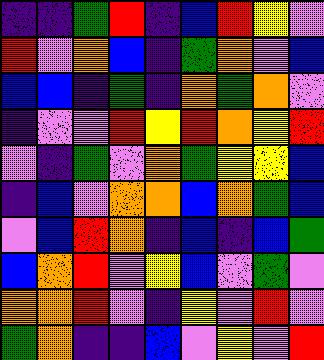[["indigo", "indigo", "green", "red", "indigo", "blue", "red", "yellow", "violet"], ["red", "violet", "orange", "blue", "indigo", "green", "orange", "violet", "blue"], ["blue", "blue", "indigo", "green", "indigo", "orange", "green", "orange", "violet"], ["indigo", "violet", "violet", "red", "yellow", "red", "orange", "yellow", "red"], ["violet", "indigo", "green", "violet", "orange", "green", "yellow", "yellow", "blue"], ["indigo", "blue", "violet", "orange", "orange", "blue", "orange", "green", "blue"], ["violet", "blue", "red", "orange", "indigo", "blue", "indigo", "blue", "green"], ["blue", "orange", "red", "violet", "yellow", "blue", "violet", "green", "violet"], ["orange", "orange", "red", "violet", "indigo", "yellow", "violet", "red", "violet"], ["green", "orange", "indigo", "indigo", "blue", "violet", "yellow", "violet", "red"]]